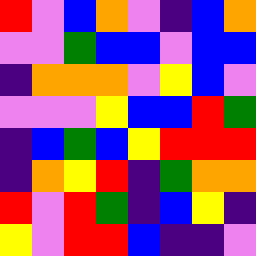[["red", "violet", "blue", "orange", "violet", "indigo", "blue", "orange"], ["violet", "violet", "green", "blue", "blue", "violet", "blue", "blue"], ["indigo", "orange", "orange", "orange", "violet", "yellow", "blue", "violet"], ["violet", "violet", "violet", "yellow", "blue", "blue", "red", "green"], ["indigo", "blue", "green", "blue", "yellow", "red", "red", "red"], ["indigo", "orange", "yellow", "red", "indigo", "green", "orange", "orange"], ["red", "violet", "red", "green", "indigo", "blue", "yellow", "indigo"], ["yellow", "violet", "red", "red", "blue", "indigo", "indigo", "violet"]]